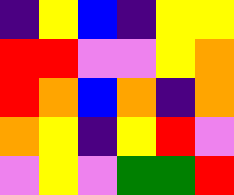[["indigo", "yellow", "blue", "indigo", "yellow", "yellow"], ["red", "red", "violet", "violet", "yellow", "orange"], ["red", "orange", "blue", "orange", "indigo", "orange"], ["orange", "yellow", "indigo", "yellow", "red", "violet"], ["violet", "yellow", "violet", "green", "green", "red"]]